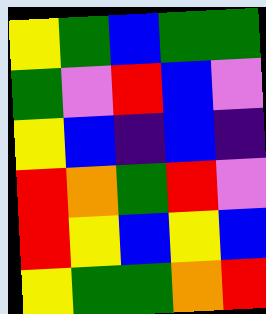[["yellow", "green", "blue", "green", "green"], ["green", "violet", "red", "blue", "violet"], ["yellow", "blue", "indigo", "blue", "indigo"], ["red", "orange", "green", "red", "violet"], ["red", "yellow", "blue", "yellow", "blue"], ["yellow", "green", "green", "orange", "red"]]